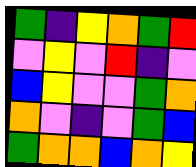[["green", "indigo", "yellow", "orange", "green", "red"], ["violet", "yellow", "violet", "red", "indigo", "violet"], ["blue", "yellow", "violet", "violet", "green", "orange"], ["orange", "violet", "indigo", "violet", "green", "blue"], ["green", "orange", "orange", "blue", "orange", "yellow"]]